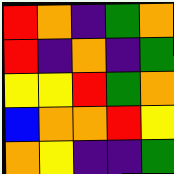[["red", "orange", "indigo", "green", "orange"], ["red", "indigo", "orange", "indigo", "green"], ["yellow", "yellow", "red", "green", "orange"], ["blue", "orange", "orange", "red", "yellow"], ["orange", "yellow", "indigo", "indigo", "green"]]